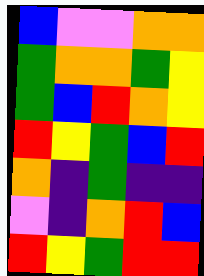[["blue", "violet", "violet", "orange", "orange"], ["green", "orange", "orange", "green", "yellow"], ["green", "blue", "red", "orange", "yellow"], ["red", "yellow", "green", "blue", "red"], ["orange", "indigo", "green", "indigo", "indigo"], ["violet", "indigo", "orange", "red", "blue"], ["red", "yellow", "green", "red", "red"]]